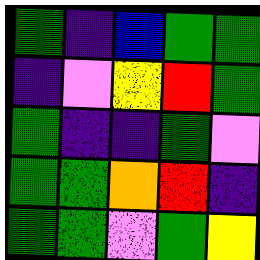[["green", "indigo", "blue", "green", "green"], ["indigo", "violet", "yellow", "red", "green"], ["green", "indigo", "indigo", "green", "violet"], ["green", "green", "orange", "red", "indigo"], ["green", "green", "violet", "green", "yellow"]]